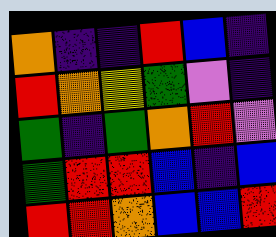[["orange", "indigo", "indigo", "red", "blue", "indigo"], ["red", "orange", "yellow", "green", "violet", "indigo"], ["green", "indigo", "green", "orange", "red", "violet"], ["green", "red", "red", "blue", "indigo", "blue"], ["red", "red", "orange", "blue", "blue", "red"]]